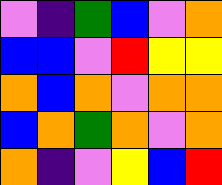[["violet", "indigo", "green", "blue", "violet", "orange"], ["blue", "blue", "violet", "red", "yellow", "yellow"], ["orange", "blue", "orange", "violet", "orange", "orange"], ["blue", "orange", "green", "orange", "violet", "orange"], ["orange", "indigo", "violet", "yellow", "blue", "red"]]